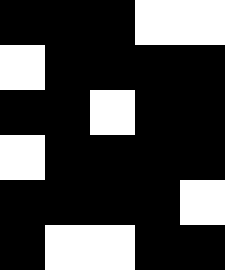[["black", "black", "black", "white", "white"], ["white", "black", "black", "black", "black"], ["black", "black", "white", "black", "black"], ["white", "black", "black", "black", "black"], ["black", "black", "black", "black", "white"], ["black", "white", "white", "black", "black"]]